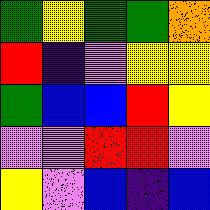[["green", "yellow", "green", "green", "orange"], ["red", "indigo", "violet", "yellow", "yellow"], ["green", "blue", "blue", "red", "yellow"], ["violet", "violet", "red", "red", "violet"], ["yellow", "violet", "blue", "indigo", "blue"]]